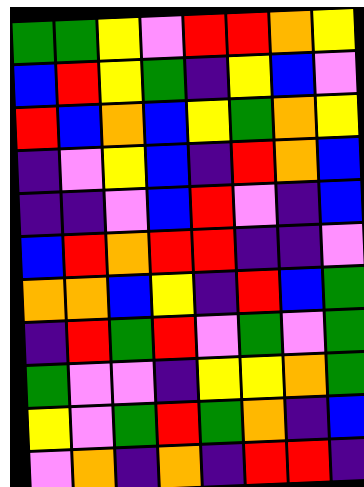[["green", "green", "yellow", "violet", "red", "red", "orange", "yellow"], ["blue", "red", "yellow", "green", "indigo", "yellow", "blue", "violet"], ["red", "blue", "orange", "blue", "yellow", "green", "orange", "yellow"], ["indigo", "violet", "yellow", "blue", "indigo", "red", "orange", "blue"], ["indigo", "indigo", "violet", "blue", "red", "violet", "indigo", "blue"], ["blue", "red", "orange", "red", "red", "indigo", "indigo", "violet"], ["orange", "orange", "blue", "yellow", "indigo", "red", "blue", "green"], ["indigo", "red", "green", "red", "violet", "green", "violet", "green"], ["green", "violet", "violet", "indigo", "yellow", "yellow", "orange", "green"], ["yellow", "violet", "green", "red", "green", "orange", "indigo", "blue"], ["violet", "orange", "indigo", "orange", "indigo", "red", "red", "indigo"]]